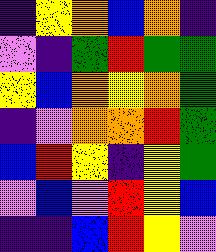[["indigo", "yellow", "orange", "blue", "orange", "indigo"], ["violet", "indigo", "green", "red", "green", "green"], ["yellow", "blue", "orange", "yellow", "orange", "green"], ["indigo", "violet", "orange", "orange", "red", "green"], ["blue", "red", "yellow", "indigo", "yellow", "green"], ["violet", "blue", "violet", "red", "yellow", "blue"], ["indigo", "indigo", "blue", "red", "yellow", "violet"]]